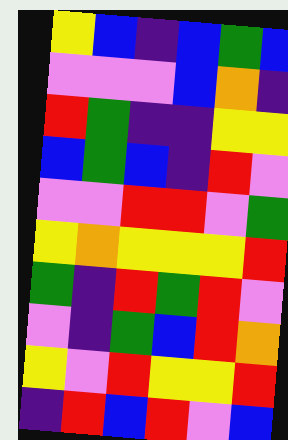[["yellow", "blue", "indigo", "blue", "green", "blue"], ["violet", "violet", "violet", "blue", "orange", "indigo"], ["red", "green", "indigo", "indigo", "yellow", "yellow"], ["blue", "green", "blue", "indigo", "red", "violet"], ["violet", "violet", "red", "red", "violet", "green"], ["yellow", "orange", "yellow", "yellow", "yellow", "red"], ["green", "indigo", "red", "green", "red", "violet"], ["violet", "indigo", "green", "blue", "red", "orange"], ["yellow", "violet", "red", "yellow", "yellow", "red"], ["indigo", "red", "blue", "red", "violet", "blue"]]